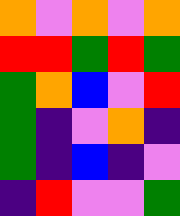[["orange", "violet", "orange", "violet", "orange"], ["red", "red", "green", "red", "green"], ["green", "orange", "blue", "violet", "red"], ["green", "indigo", "violet", "orange", "indigo"], ["green", "indigo", "blue", "indigo", "violet"], ["indigo", "red", "violet", "violet", "green"]]